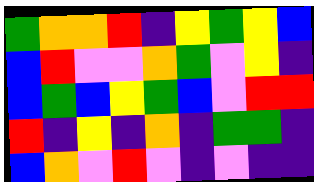[["green", "orange", "orange", "red", "indigo", "yellow", "green", "yellow", "blue"], ["blue", "red", "violet", "violet", "orange", "green", "violet", "yellow", "indigo"], ["blue", "green", "blue", "yellow", "green", "blue", "violet", "red", "red"], ["red", "indigo", "yellow", "indigo", "orange", "indigo", "green", "green", "indigo"], ["blue", "orange", "violet", "red", "violet", "indigo", "violet", "indigo", "indigo"]]